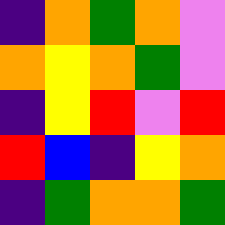[["indigo", "orange", "green", "orange", "violet"], ["orange", "yellow", "orange", "green", "violet"], ["indigo", "yellow", "red", "violet", "red"], ["red", "blue", "indigo", "yellow", "orange"], ["indigo", "green", "orange", "orange", "green"]]